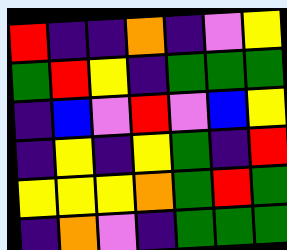[["red", "indigo", "indigo", "orange", "indigo", "violet", "yellow"], ["green", "red", "yellow", "indigo", "green", "green", "green"], ["indigo", "blue", "violet", "red", "violet", "blue", "yellow"], ["indigo", "yellow", "indigo", "yellow", "green", "indigo", "red"], ["yellow", "yellow", "yellow", "orange", "green", "red", "green"], ["indigo", "orange", "violet", "indigo", "green", "green", "green"]]